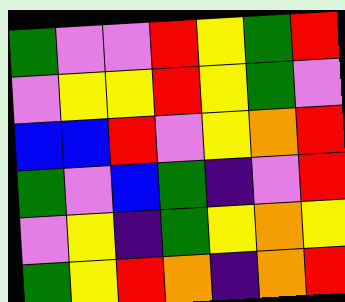[["green", "violet", "violet", "red", "yellow", "green", "red"], ["violet", "yellow", "yellow", "red", "yellow", "green", "violet"], ["blue", "blue", "red", "violet", "yellow", "orange", "red"], ["green", "violet", "blue", "green", "indigo", "violet", "red"], ["violet", "yellow", "indigo", "green", "yellow", "orange", "yellow"], ["green", "yellow", "red", "orange", "indigo", "orange", "red"]]